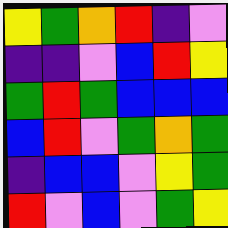[["yellow", "green", "orange", "red", "indigo", "violet"], ["indigo", "indigo", "violet", "blue", "red", "yellow"], ["green", "red", "green", "blue", "blue", "blue"], ["blue", "red", "violet", "green", "orange", "green"], ["indigo", "blue", "blue", "violet", "yellow", "green"], ["red", "violet", "blue", "violet", "green", "yellow"]]